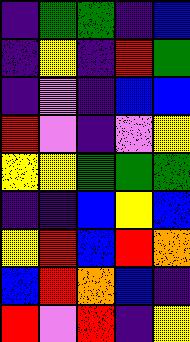[["indigo", "green", "green", "indigo", "blue"], ["indigo", "yellow", "indigo", "red", "green"], ["indigo", "violet", "indigo", "blue", "blue"], ["red", "violet", "indigo", "violet", "yellow"], ["yellow", "yellow", "green", "green", "green"], ["indigo", "indigo", "blue", "yellow", "blue"], ["yellow", "red", "blue", "red", "orange"], ["blue", "red", "orange", "blue", "indigo"], ["red", "violet", "red", "indigo", "yellow"]]